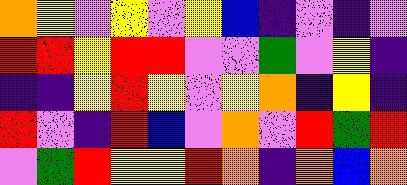[["orange", "yellow", "violet", "yellow", "violet", "yellow", "blue", "indigo", "violet", "indigo", "violet"], ["red", "red", "yellow", "red", "red", "violet", "violet", "green", "violet", "yellow", "indigo"], ["indigo", "indigo", "yellow", "red", "yellow", "violet", "yellow", "orange", "indigo", "yellow", "indigo"], ["red", "violet", "indigo", "red", "blue", "violet", "orange", "violet", "red", "green", "red"], ["violet", "green", "red", "yellow", "yellow", "red", "orange", "indigo", "orange", "blue", "orange"]]